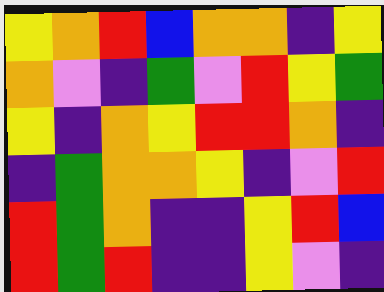[["yellow", "orange", "red", "blue", "orange", "orange", "indigo", "yellow"], ["orange", "violet", "indigo", "green", "violet", "red", "yellow", "green"], ["yellow", "indigo", "orange", "yellow", "red", "red", "orange", "indigo"], ["indigo", "green", "orange", "orange", "yellow", "indigo", "violet", "red"], ["red", "green", "orange", "indigo", "indigo", "yellow", "red", "blue"], ["red", "green", "red", "indigo", "indigo", "yellow", "violet", "indigo"]]